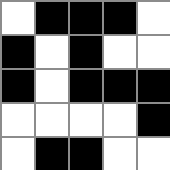[["white", "black", "black", "black", "white"], ["black", "white", "black", "white", "white"], ["black", "white", "black", "black", "black"], ["white", "white", "white", "white", "black"], ["white", "black", "black", "white", "white"]]